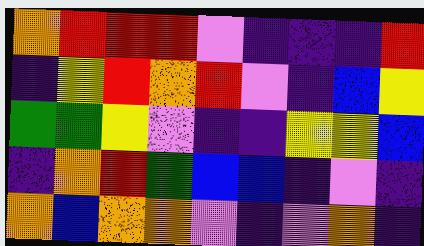[["orange", "red", "red", "red", "violet", "indigo", "indigo", "indigo", "red"], ["indigo", "yellow", "red", "orange", "red", "violet", "indigo", "blue", "yellow"], ["green", "green", "yellow", "violet", "indigo", "indigo", "yellow", "yellow", "blue"], ["indigo", "orange", "red", "green", "blue", "blue", "indigo", "violet", "indigo"], ["orange", "blue", "orange", "orange", "violet", "indigo", "violet", "orange", "indigo"]]